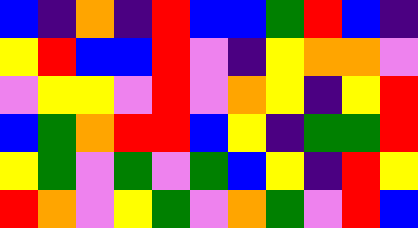[["blue", "indigo", "orange", "indigo", "red", "blue", "blue", "green", "red", "blue", "indigo"], ["yellow", "red", "blue", "blue", "red", "violet", "indigo", "yellow", "orange", "orange", "violet"], ["violet", "yellow", "yellow", "violet", "red", "violet", "orange", "yellow", "indigo", "yellow", "red"], ["blue", "green", "orange", "red", "red", "blue", "yellow", "indigo", "green", "green", "red"], ["yellow", "green", "violet", "green", "violet", "green", "blue", "yellow", "indigo", "red", "yellow"], ["red", "orange", "violet", "yellow", "green", "violet", "orange", "green", "violet", "red", "blue"]]